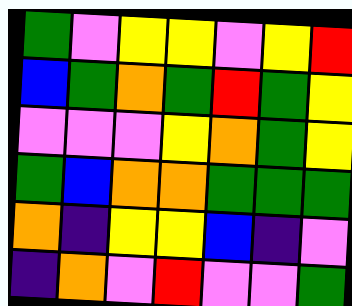[["green", "violet", "yellow", "yellow", "violet", "yellow", "red"], ["blue", "green", "orange", "green", "red", "green", "yellow"], ["violet", "violet", "violet", "yellow", "orange", "green", "yellow"], ["green", "blue", "orange", "orange", "green", "green", "green"], ["orange", "indigo", "yellow", "yellow", "blue", "indigo", "violet"], ["indigo", "orange", "violet", "red", "violet", "violet", "green"]]